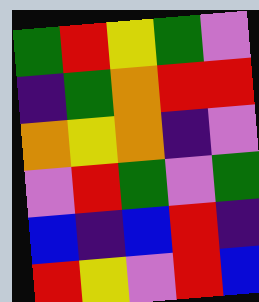[["green", "red", "yellow", "green", "violet"], ["indigo", "green", "orange", "red", "red"], ["orange", "yellow", "orange", "indigo", "violet"], ["violet", "red", "green", "violet", "green"], ["blue", "indigo", "blue", "red", "indigo"], ["red", "yellow", "violet", "red", "blue"]]